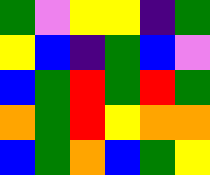[["green", "violet", "yellow", "yellow", "indigo", "green"], ["yellow", "blue", "indigo", "green", "blue", "violet"], ["blue", "green", "red", "green", "red", "green"], ["orange", "green", "red", "yellow", "orange", "orange"], ["blue", "green", "orange", "blue", "green", "yellow"]]